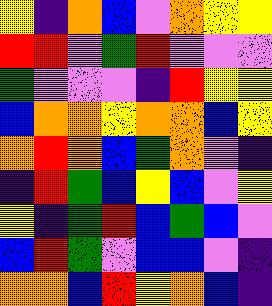[["yellow", "indigo", "orange", "blue", "violet", "orange", "yellow", "yellow"], ["red", "red", "violet", "green", "red", "violet", "violet", "violet"], ["green", "violet", "violet", "violet", "indigo", "red", "yellow", "yellow"], ["blue", "orange", "orange", "yellow", "orange", "orange", "blue", "yellow"], ["orange", "red", "orange", "blue", "green", "orange", "violet", "indigo"], ["indigo", "red", "green", "blue", "yellow", "blue", "violet", "yellow"], ["yellow", "indigo", "green", "red", "blue", "green", "blue", "violet"], ["blue", "red", "green", "violet", "blue", "blue", "violet", "indigo"], ["orange", "orange", "blue", "red", "yellow", "orange", "blue", "indigo"]]